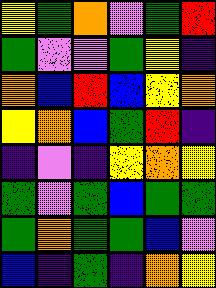[["yellow", "green", "orange", "violet", "green", "red"], ["green", "violet", "violet", "green", "yellow", "indigo"], ["orange", "blue", "red", "blue", "yellow", "orange"], ["yellow", "orange", "blue", "green", "red", "indigo"], ["indigo", "violet", "indigo", "yellow", "orange", "yellow"], ["green", "violet", "green", "blue", "green", "green"], ["green", "orange", "green", "green", "blue", "violet"], ["blue", "indigo", "green", "indigo", "orange", "yellow"]]